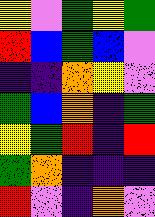[["yellow", "violet", "green", "yellow", "green"], ["red", "blue", "green", "blue", "violet"], ["indigo", "indigo", "orange", "yellow", "violet"], ["green", "blue", "orange", "indigo", "green"], ["yellow", "green", "red", "indigo", "red"], ["green", "orange", "indigo", "indigo", "indigo"], ["red", "violet", "indigo", "orange", "violet"]]